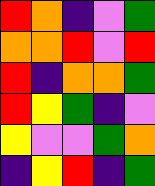[["red", "orange", "indigo", "violet", "green"], ["orange", "orange", "red", "violet", "red"], ["red", "indigo", "orange", "orange", "green"], ["red", "yellow", "green", "indigo", "violet"], ["yellow", "violet", "violet", "green", "orange"], ["indigo", "yellow", "red", "indigo", "green"]]